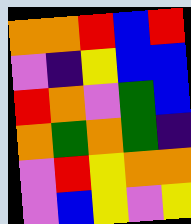[["orange", "orange", "red", "blue", "red"], ["violet", "indigo", "yellow", "blue", "blue"], ["red", "orange", "violet", "green", "blue"], ["orange", "green", "orange", "green", "indigo"], ["violet", "red", "yellow", "orange", "orange"], ["violet", "blue", "yellow", "violet", "yellow"]]